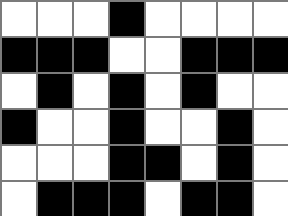[["white", "white", "white", "black", "white", "white", "white", "white"], ["black", "black", "black", "white", "white", "black", "black", "black"], ["white", "black", "white", "black", "white", "black", "white", "white"], ["black", "white", "white", "black", "white", "white", "black", "white"], ["white", "white", "white", "black", "black", "white", "black", "white"], ["white", "black", "black", "black", "white", "black", "black", "white"]]